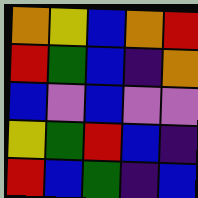[["orange", "yellow", "blue", "orange", "red"], ["red", "green", "blue", "indigo", "orange"], ["blue", "violet", "blue", "violet", "violet"], ["yellow", "green", "red", "blue", "indigo"], ["red", "blue", "green", "indigo", "blue"]]